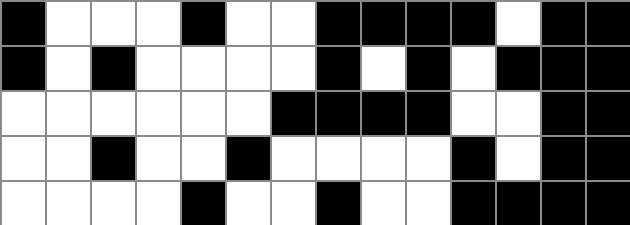[["black", "white", "white", "white", "black", "white", "white", "black", "black", "black", "black", "white", "black", "black"], ["black", "white", "black", "white", "white", "white", "white", "black", "white", "black", "white", "black", "black", "black"], ["white", "white", "white", "white", "white", "white", "black", "black", "black", "black", "white", "white", "black", "black"], ["white", "white", "black", "white", "white", "black", "white", "white", "white", "white", "black", "white", "black", "black"], ["white", "white", "white", "white", "black", "white", "white", "black", "white", "white", "black", "black", "black", "black"]]